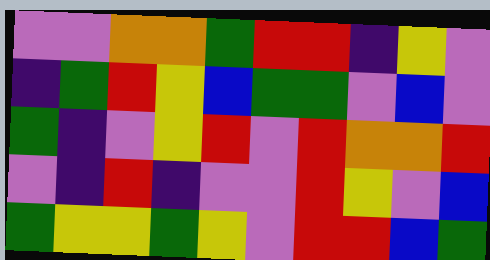[["violet", "violet", "orange", "orange", "green", "red", "red", "indigo", "yellow", "violet"], ["indigo", "green", "red", "yellow", "blue", "green", "green", "violet", "blue", "violet"], ["green", "indigo", "violet", "yellow", "red", "violet", "red", "orange", "orange", "red"], ["violet", "indigo", "red", "indigo", "violet", "violet", "red", "yellow", "violet", "blue"], ["green", "yellow", "yellow", "green", "yellow", "violet", "red", "red", "blue", "green"]]